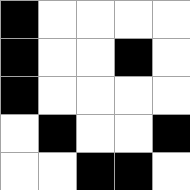[["black", "white", "white", "white", "white"], ["black", "white", "white", "black", "white"], ["black", "white", "white", "white", "white"], ["white", "black", "white", "white", "black"], ["white", "white", "black", "black", "white"]]